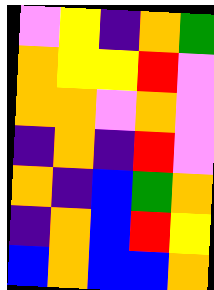[["violet", "yellow", "indigo", "orange", "green"], ["orange", "yellow", "yellow", "red", "violet"], ["orange", "orange", "violet", "orange", "violet"], ["indigo", "orange", "indigo", "red", "violet"], ["orange", "indigo", "blue", "green", "orange"], ["indigo", "orange", "blue", "red", "yellow"], ["blue", "orange", "blue", "blue", "orange"]]